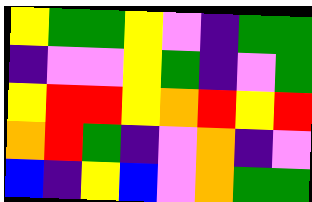[["yellow", "green", "green", "yellow", "violet", "indigo", "green", "green"], ["indigo", "violet", "violet", "yellow", "green", "indigo", "violet", "green"], ["yellow", "red", "red", "yellow", "orange", "red", "yellow", "red"], ["orange", "red", "green", "indigo", "violet", "orange", "indigo", "violet"], ["blue", "indigo", "yellow", "blue", "violet", "orange", "green", "green"]]